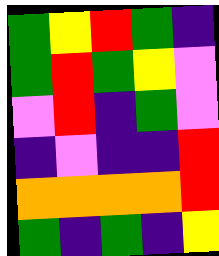[["green", "yellow", "red", "green", "indigo"], ["green", "red", "green", "yellow", "violet"], ["violet", "red", "indigo", "green", "violet"], ["indigo", "violet", "indigo", "indigo", "red"], ["orange", "orange", "orange", "orange", "red"], ["green", "indigo", "green", "indigo", "yellow"]]